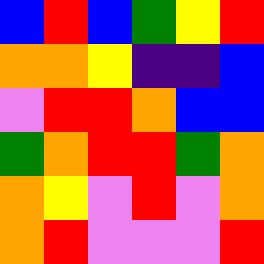[["blue", "red", "blue", "green", "yellow", "red"], ["orange", "orange", "yellow", "indigo", "indigo", "blue"], ["violet", "red", "red", "orange", "blue", "blue"], ["green", "orange", "red", "red", "green", "orange"], ["orange", "yellow", "violet", "red", "violet", "orange"], ["orange", "red", "violet", "violet", "violet", "red"]]